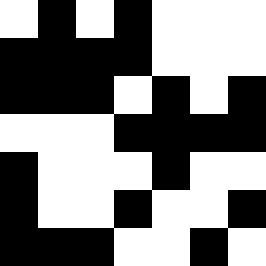[["white", "black", "white", "black", "white", "white", "white"], ["black", "black", "black", "black", "white", "white", "white"], ["black", "black", "black", "white", "black", "white", "black"], ["white", "white", "white", "black", "black", "black", "black"], ["black", "white", "white", "white", "black", "white", "white"], ["black", "white", "white", "black", "white", "white", "black"], ["black", "black", "black", "white", "white", "black", "white"]]